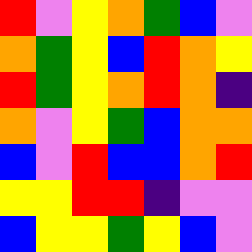[["red", "violet", "yellow", "orange", "green", "blue", "violet"], ["orange", "green", "yellow", "blue", "red", "orange", "yellow"], ["red", "green", "yellow", "orange", "red", "orange", "indigo"], ["orange", "violet", "yellow", "green", "blue", "orange", "orange"], ["blue", "violet", "red", "blue", "blue", "orange", "red"], ["yellow", "yellow", "red", "red", "indigo", "violet", "violet"], ["blue", "yellow", "yellow", "green", "yellow", "blue", "violet"]]